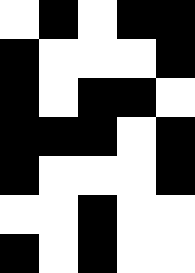[["white", "black", "white", "black", "black"], ["black", "white", "white", "white", "black"], ["black", "white", "black", "black", "white"], ["black", "black", "black", "white", "black"], ["black", "white", "white", "white", "black"], ["white", "white", "black", "white", "white"], ["black", "white", "black", "white", "white"]]